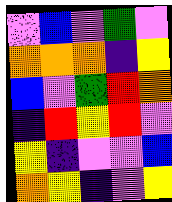[["violet", "blue", "violet", "green", "violet"], ["orange", "orange", "orange", "indigo", "yellow"], ["blue", "violet", "green", "red", "orange"], ["indigo", "red", "yellow", "red", "violet"], ["yellow", "indigo", "violet", "violet", "blue"], ["orange", "yellow", "indigo", "violet", "yellow"]]